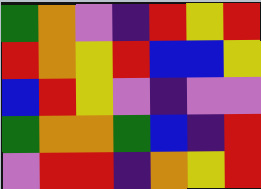[["green", "orange", "violet", "indigo", "red", "yellow", "red"], ["red", "orange", "yellow", "red", "blue", "blue", "yellow"], ["blue", "red", "yellow", "violet", "indigo", "violet", "violet"], ["green", "orange", "orange", "green", "blue", "indigo", "red"], ["violet", "red", "red", "indigo", "orange", "yellow", "red"]]